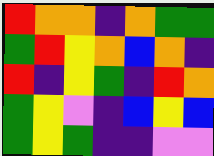[["red", "orange", "orange", "indigo", "orange", "green", "green"], ["green", "red", "yellow", "orange", "blue", "orange", "indigo"], ["red", "indigo", "yellow", "green", "indigo", "red", "orange"], ["green", "yellow", "violet", "indigo", "blue", "yellow", "blue"], ["green", "yellow", "green", "indigo", "indigo", "violet", "violet"]]